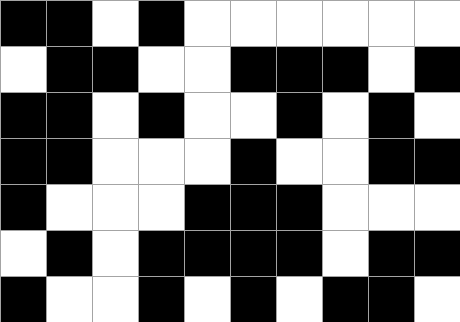[["black", "black", "white", "black", "white", "white", "white", "white", "white", "white"], ["white", "black", "black", "white", "white", "black", "black", "black", "white", "black"], ["black", "black", "white", "black", "white", "white", "black", "white", "black", "white"], ["black", "black", "white", "white", "white", "black", "white", "white", "black", "black"], ["black", "white", "white", "white", "black", "black", "black", "white", "white", "white"], ["white", "black", "white", "black", "black", "black", "black", "white", "black", "black"], ["black", "white", "white", "black", "white", "black", "white", "black", "black", "white"]]